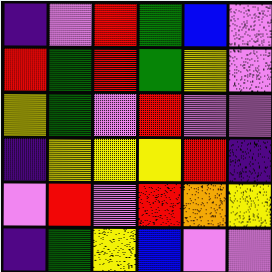[["indigo", "violet", "red", "green", "blue", "violet"], ["red", "green", "red", "green", "yellow", "violet"], ["yellow", "green", "violet", "red", "violet", "violet"], ["indigo", "yellow", "yellow", "yellow", "red", "indigo"], ["violet", "red", "violet", "red", "orange", "yellow"], ["indigo", "green", "yellow", "blue", "violet", "violet"]]